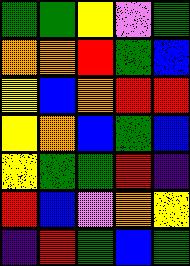[["green", "green", "yellow", "violet", "green"], ["orange", "orange", "red", "green", "blue"], ["yellow", "blue", "orange", "red", "red"], ["yellow", "orange", "blue", "green", "blue"], ["yellow", "green", "green", "red", "indigo"], ["red", "blue", "violet", "orange", "yellow"], ["indigo", "red", "green", "blue", "green"]]